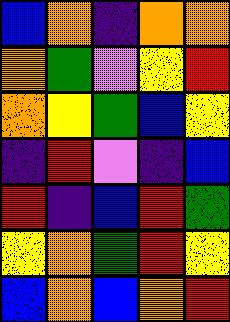[["blue", "orange", "indigo", "orange", "orange"], ["orange", "green", "violet", "yellow", "red"], ["orange", "yellow", "green", "blue", "yellow"], ["indigo", "red", "violet", "indigo", "blue"], ["red", "indigo", "blue", "red", "green"], ["yellow", "orange", "green", "red", "yellow"], ["blue", "orange", "blue", "orange", "red"]]